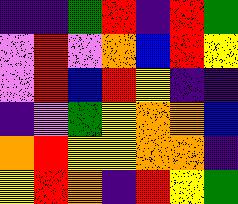[["indigo", "indigo", "green", "red", "indigo", "red", "green"], ["violet", "red", "violet", "orange", "blue", "red", "yellow"], ["violet", "red", "blue", "red", "yellow", "indigo", "indigo"], ["indigo", "violet", "green", "yellow", "orange", "orange", "blue"], ["orange", "red", "yellow", "yellow", "orange", "orange", "indigo"], ["yellow", "red", "orange", "indigo", "red", "yellow", "green"]]